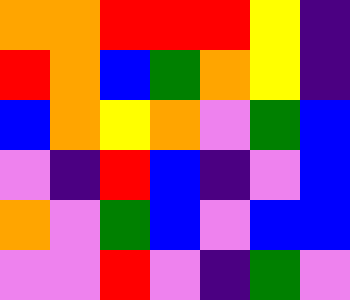[["orange", "orange", "red", "red", "red", "yellow", "indigo"], ["red", "orange", "blue", "green", "orange", "yellow", "indigo"], ["blue", "orange", "yellow", "orange", "violet", "green", "blue"], ["violet", "indigo", "red", "blue", "indigo", "violet", "blue"], ["orange", "violet", "green", "blue", "violet", "blue", "blue"], ["violet", "violet", "red", "violet", "indigo", "green", "violet"]]